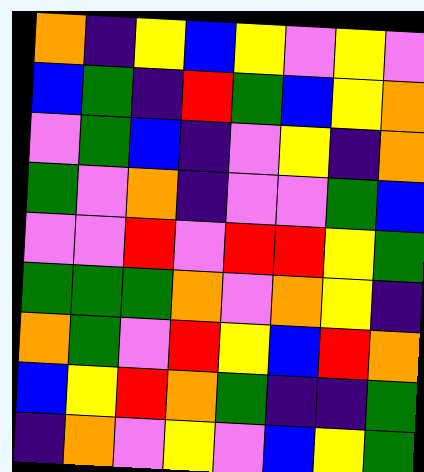[["orange", "indigo", "yellow", "blue", "yellow", "violet", "yellow", "violet"], ["blue", "green", "indigo", "red", "green", "blue", "yellow", "orange"], ["violet", "green", "blue", "indigo", "violet", "yellow", "indigo", "orange"], ["green", "violet", "orange", "indigo", "violet", "violet", "green", "blue"], ["violet", "violet", "red", "violet", "red", "red", "yellow", "green"], ["green", "green", "green", "orange", "violet", "orange", "yellow", "indigo"], ["orange", "green", "violet", "red", "yellow", "blue", "red", "orange"], ["blue", "yellow", "red", "orange", "green", "indigo", "indigo", "green"], ["indigo", "orange", "violet", "yellow", "violet", "blue", "yellow", "green"]]